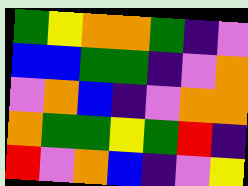[["green", "yellow", "orange", "orange", "green", "indigo", "violet"], ["blue", "blue", "green", "green", "indigo", "violet", "orange"], ["violet", "orange", "blue", "indigo", "violet", "orange", "orange"], ["orange", "green", "green", "yellow", "green", "red", "indigo"], ["red", "violet", "orange", "blue", "indigo", "violet", "yellow"]]